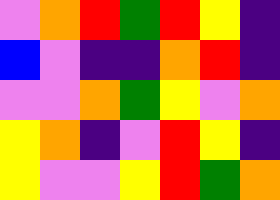[["violet", "orange", "red", "green", "red", "yellow", "indigo"], ["blue", "violet", "indigo", "indigo", "orange", "red", "indigo"], ["violet", "violet", "orange", "green", "yellow", "violet", "orange"], ["yellow", "orange", "indigo", "violet", "red", "yellow", "indigo"], ["yellow", "violet", "violet", "yellow", "red", "green", "orange"]]